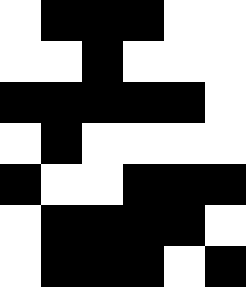[["white", "black", "black", "black", "white", "white"], ["white", "white", "black", "white", "white", "white"], ["black", "black", "black", "black", "black", "white"], ["white", "black", "white", "white", "white", "white"], ["black", "white", "white", "black", "black", "black"], ["white", "black", "black", "black", "black", "white"], ["white", "black", "black", "black", "white", "black"]]